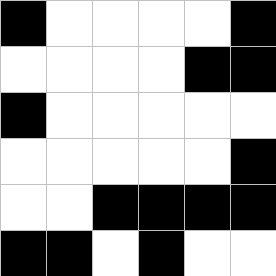[["black", "white", "white", "white", "white", "black"], ["white", "white", "white", "white", "black", "black"], ["black", "white", "white", "white", "white", "white"], ["white", "white", "white", "white", "white", "black"], ["white", "white", "black", "black", "black", "black"], ["black", "black", "white", "black", "white", "white"]]